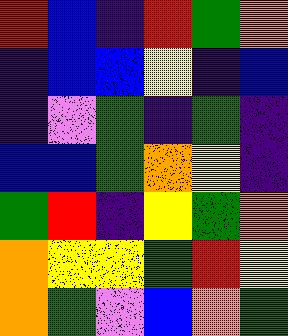[["red", "blue", "indigo", "red", "green", "orange"], ["indigo", "blue", "blue", "yellow", "indigo", "blue"], ["indigo", "violet", "green", "indigo", "green", "indigo"], ["blue", "blue", "green", "orange", "yellow", "indigo"], ["green", "red", "indigo", "yellow", "green", "orange"], ["orange", "yellow", "yellow", "green", "red", "yellow"], ["orange", "green", "violet", "blue", "orange", "green"]]